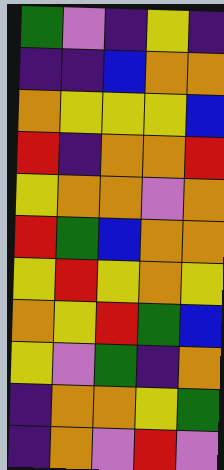[["green", "violet", "indigo", "yellow", "indigo"], ["indigo", "indigo", "blue", "orange", "orange"], ["orange", "yellow", "yellow", "yellow", "blue"], ["red", "indigo", "orange", "orange", "red"], ["yellow", "orange", "orange", "violet", "orange"], ["red", "green", "blue", "orange", "orange"], ["yellow", "red", "yellow", "orange", "yellow"], ["orange", "yellow", "red", "green", "blue"], ["yellow", "violet", "green", "indigo", "orange"], ["indigo", "orange", "orange", "yellow", "green"], ["indigo", "orange", "violet", "red", "violet"]]